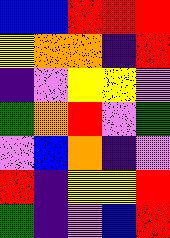[["blue", "blue", "red", "red", "red"], ["yellow", "orange", "orange", "indigo", "red"], ["indigo", "violet", "yellow", "yellow", "violet"], ["green", "orange", "red", "violet", "green"], ["violet", "blue", "orange", "indigo", "violet"], ["red", "indigo", "yellow", "yellow", "red"], ["green", "indigo", "violet", "blue", "red"]]